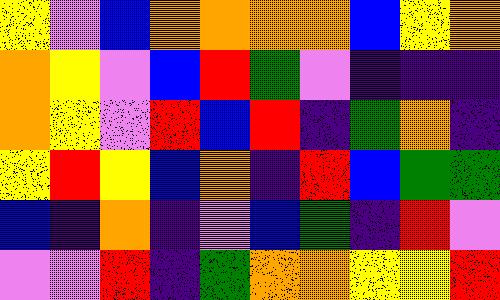[["yellow", "violet", "blue", "orange", "orange", "orange", "orange", "blue", "yellow", "orange"], ["orange", "yellow", "violet", "blue", "red", "green", "violet", "indigo", "indigo", "indigo"], ["orange", "yellow", "violet", "red", "blue", "red", "indigo", "green", "orange", "indigo"], ["yellow", "red", "yellow", "blue", "orange", "indigo", "red", "blue", "green", "green"], ["blue", "indigo", "orange", "indigo", "violet", "blue", "green", "indigo", "red", "violet"], ["violet", "violet", "red", "indigo", "green", "orange", "orange", "yellow", "yellow", "red"]]